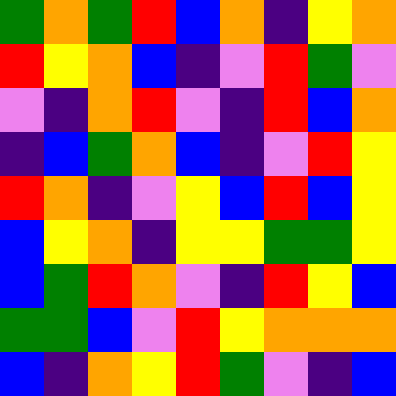[["green", "orange", "green", "red", "blue", "orange", "indigo", "yellow", "orange"], ["red", "yellow", "orange", "blue", "indigo", "violet", "red", "green", "violet"], ["violet", "indigo", "orange", "red", "violet", "indigo", "red", "blue", "orange"], ["indigo", "blue", "green", "orange", "blue", "indigo", "violet", "red", "yellow"], ["red", "orange", "indigo", "violet", "yellow", "blue", "red", "blue", "yellow"], ["blue", "yellow", "orange", "indigo", "yellow", "yellow", "green", "green", "yellow"], ["blue", "green", "red", "orange", "violet", "indigo", "red", "yellow", "blue"], ["green", "green", "blue", "violet", "red", "yellow", "orange", "orange", "orange"], ["blue", "indigo", "orange", "yellow", "red", "green", "violet", "indigo", "blue"]]